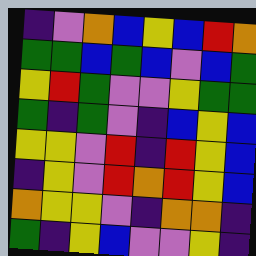[["indigo", "violet", "orange", "blue", "yellow", "blue", "red", "orange"], ["green", "green", "blue", "green", "blue", "violet", "blue", "green"], ["yellow", "red", "green", "violet", "violet", "yellow", "green", "green"], ["green", "indigo", "green", "violet", "indigo", "blue", "yellow", "blue"], ["yellow", "yellow", "violet", "red", "indigo", "red", "yellow", "blue"], ["indigo", "yellow", "violet", "red", "orange", "red", "yellow", "blue"], ["orange", "yellow", "yellow", "violet", "indigo", "orange", "orange", "indigo"], ["green", "indigo", "yellow", "blue", "violet", "violet", "yellow", "indigo"]]